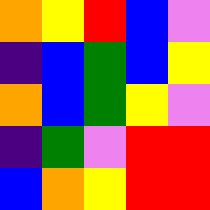[["orange", "yellow", "red", "blue", "violet"], ["indigo", "blue", "green", "blue", "yellow"], ["orange", "blue", "green", "yellow", "violet"], ["indigo", "green", "violet", "red", "red"], ["blue", "orange", "yellow", "red", "red"]]